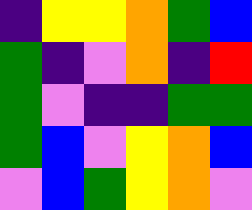[["indigo", "yellow", "yellow", "orange", "green", "blue"], ["green", "indigo", "violet", "orange", "indigo", "red"], ["green", "violet", "indigo", "indigo", "green", "green"], ["green", "blue", "violet", "yellow", "orange", "blue"], ["violet", "blue", "green", "yellow", "orange", "violet"]]